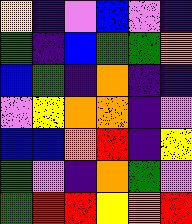[["yellow", "indigo", "violet", "blue", "violet", "indigo"], ["green", "indigo", "blue", "green", "green", "orange"], ["blue", "green", "indigo", "orange", "indigo", "indigo"], ["violet", "yellow", "orange", "orange", "indigo", "violet"], ["blue", "blue", "orange", "red", "indigo", "yellow"], ["green", "violet", "indigo", "orange", "green", "violet"], ["green", "red", "red", "yellow", "orange", "red"]]